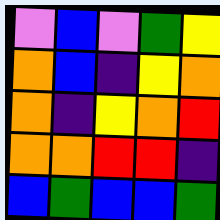[["violet", "blue", "violet", "green", "yellow"], ["orange", "blue", "indigo", "yellow", "orange"], ["orange", "indigo", "yellow", "orange", "red"], ["orange", "orange", "red", "red", "indigo"], ["blue", "green", "blue", "blue", "green"]]